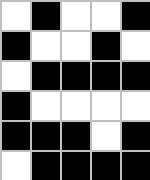[["white", "black", "white", "white", "black"], ["black", "white", "white", "black", "white"], ["white", "black", "black", "black", "black"], ["black", "white", "white", "white", "white"], ["black", "black", "black", "white", "black"], ["white", "black", "black", "black", "black"]]